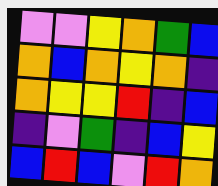[["violet", "violet", "yellow", "orange", "green", "blue"], ["orange", "blue", "orange", "yellow", "orange", "indigo"], ["orange", "yellow", "yellow", "red", "indigo", "blue"], ["indigo", "violet", "green", "indigo", "blue", "yellow"], ["blue", "red", "blue", "violet", "red", "orange"]]